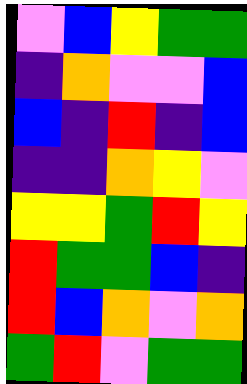[["violet", "blue", "yellow", "green", "green"], ["indigo", "orange", "violet", "violet", "blue"], ["blue", "indigo", "red", "indigo", "blue"], ["indigo", "indigo", "orange", "yellow", "violet"], ["yellow", "yellow", "green", "red", "yellow"], ["red", "green", "green", "blue", "indigo"], ["red", "blue", "orange", "violet", "orange"], ["green", "red", "violet", "green", "green"]]